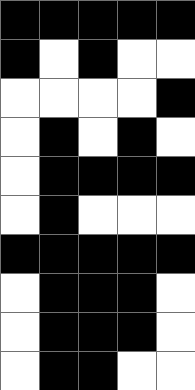[["black", "black", "black", "black", "black"], ["black", "white", "black", "white", "white"], ["white", "white", "white", "white", "black"], ["white", "black", "white", "black", "white"], ["white", "black", "black", "black", "black"], ["white", "black", "white", "white", "white"], ["black", "black", "black", "black", "black"], ["white", "black", "black", "black", "white"], ["white", "black", "black", "black", "white"], ["white", "black", "black", "white", "white"]]